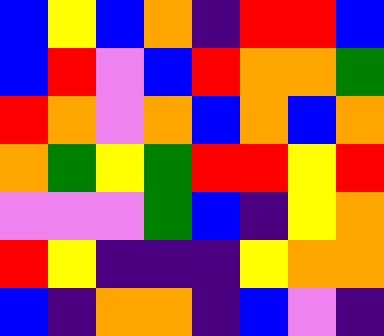[["blue", "yellow", "blue", "orange", "indigo", "red", "red", "blue"], ["blue", "red", "violet", "blue", "red", "orange", "orange", "green"], ["red", "orange", "violet", "orange", "blue", "orange", "blue", "orange"], ["orange", "green", "yellow", "green", "red", "red", "yellow", "red"], ["violet", "violet", "violet", "green", "blue", "indigo", "yellow", "orange"], ["red", "yellow", "indigo", "indigo", "indigo", "yellow", "orange", "orange"], ["blue", "indigo", "orange", "orange", "indigo", "blue", "violet", "indigo"]]